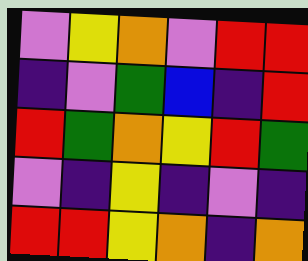[["violet", "yellow", "orange", "violet", "red", "red"], ["indigo", "violet", "green", "blue", "indigo", "red"], ["red", "green", "orange", "yellow", "red", "green"], ["violet", "indigo", "yellow", "indigo", "violet", "indigo"], ["red", "red", "yellow", "orange", "indigo", "orange"]]